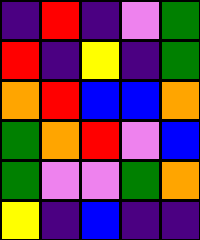[["indigo", "red", "indigo", "violet", "green"], ["red", "indigo", "yellow", "indigo", "green"], ["orange", "red", "blue", "blue", "orange"], ["green", "orange", "red", "violet", "blue"], ["green", "violet", "violet", "green", "orange"], ["yellow", "indigo", "blue", "indigo", "indigo"]]